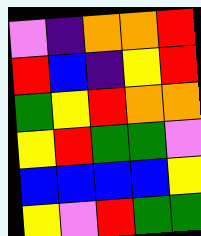[["violet", "indigo", "orange", "orange", "red"], ["red", "blue", "indigo", "yellow", "red"], ["green", "yellow", "red", "orange", "orange"], ["yellow", "red", "green", "green", "violet"], ["blue", "blue", "blue", "blue", "yellow"], ["yellow", "violet", "red", "green", "green"]]